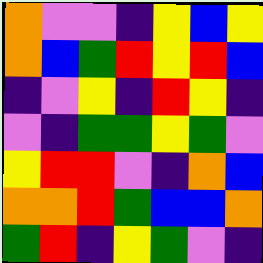[["orange", "violet", "violet", "indigo", "yellow", "blue", "yellow"], ["orange", "blue", "green", "red", "yellow", "red", "blue"], ["indigo", "violet", "yellow", "indigo", "red", "yellow", "indigo"], ["violet", "indigo", "green", "green", "yellow", "green", "violet"], ["yellow", "red", "red", "violet", "indigo", "orange", "blue"], ["orange", "orange", "red", "green", "blue", "blue", "orange"], ["green", "red", "indigo", "yellow", "green", "violet", "indigo"]]